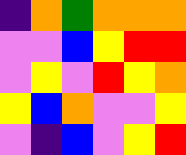[["indigo", "orange", "green", "orange", "orange", "orange"], ["violet", "violet", "blue", "yellow", "red", "red"], ["violet", "yellow", "violet", "red", "yellow", "orange"], ["yellow", "blue", "orange", "violet", "violet", "yellow"], ["violet", "indigo", "blue", "violet", "yellow", "red"]]